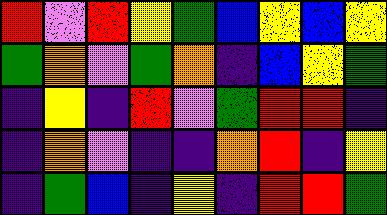[["red", "violet", "red", "yellow", "green", "blue", "yellow", "blue", "yellow"], ["green", "orange", "violet", "green", "orange", "indigo", "blue", "yellow", "green"], ["indigo", "yellow", "indigo", "red", "violet", "green", "red", "red", "indigo"], ["indigo", "orange", "violet", "indigo", "indigo", "orange", "red", "indigo", "yellow"], ["indigo", "green", "blue", "indigo", "yellow", "indigo", "red", "red", "green"]]